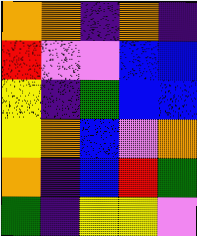[["orange", "orange", "indigo", "orange", "indigo"], ["red", "violet", "violet", "blue", "blue"], ["yellow", "indigo", "green", "blue", "blue"], ["yellow", "orange", "blue", "violet", "orange"], ["orange", "indigo", "blue", "red", "green"], ["green", "indigo", "yellow", "yellow", "violet"]]